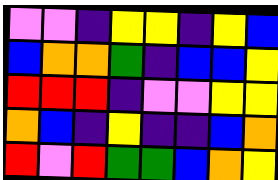[["violet", "violet", "indigo", "yellow", "yellow", "indigo", "yellow", "blue"], ["blue", "orange", "orange", "green", "indigo", "blue", "blue", "yellow"], ["red", "red", "red", "indigo", "violet", "violet", "yellow", "yellow"], ["orange", "blue", "indigo", "yellow", "indigo", "indigo", "blue", "orange"], ["red", "violet", "red", "green", "green", "blue", "orange", "yellow"]]